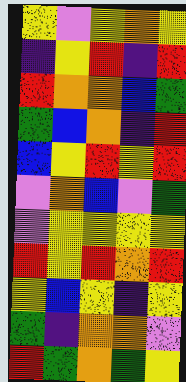[["yellow", "violet", "yellow", "orange", "yellow"], ["indigo", "yellow", "red", "indigo", "red"], ["red", "orange", "orange", "blue", "green"], ["green", "blue", "orange", "indigo", "red"], ["blue", "yellow", "red", "yellow", "red"], ["violet", "orange", "blue", "violet", "green"], ["violet", "yellow", "yellow", "yellow", "yellow"], ["red", "yellow", "red", "orange", "red"], ["yellow", "blue", "yellow", "indigo", "yellow"], ["green", "indigo", "orange", "orange", "violet"], ["red", "green", "orange", "green", "yellow"]]